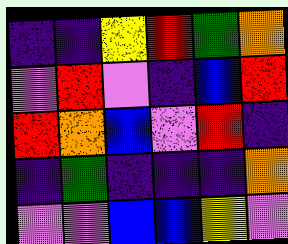[["indigo", "indigo", "yellow", "red", "green", "orange"], ["violet", "red", "violet", "indigo", "blue", "red"], ["red", "orange", "blue", "violet", "red", "indigo"], ["indigo", "green", "indigo", "indigo", "indigo", "orange"], ["violet", "violet", "blue", "blue", "yellow", "violet"]]